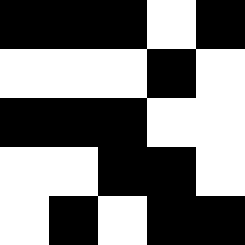[["black", "black", "black", "white", "black"], ["white", "white", "white", "black", "white"], ["black", "black", "black", "white", "white"], ["white", "white", "black", "black", "white"], ["white", "black", "white", "black", "black"]]